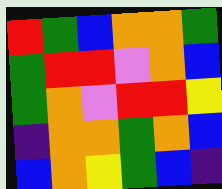[["red", "green", "blue", "orange", "orange", "green"], ["green", "red", "red", "violet", "orange", "blue"], ["green", "orange", "violet", "red", "red", "yellow"], ["indigo", "orange", "orange", "green", "orange", "blue"], ["blue", "orange", "yellow", "green", "blue", "indigo"]]